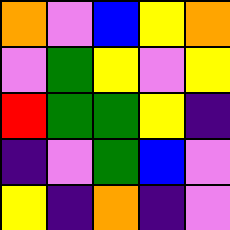[["orange", "violet", "blue", "yellow", "orange"], ["violet", "green", "yellow", "violet", "yellow"], ["red", "green", "green", "yellow", "indigo"], ["indigo", "violet", "green", "blue", "violet"], ["yellow", "indigo", "orange", "indigo", "violet"]]